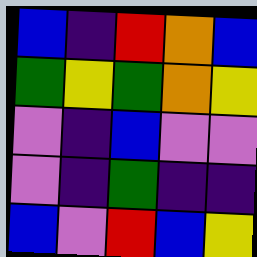[["blue", "indigo", "red", "orange", "blue"], ["green", "yellow", "green", "orange", "yellow"], ["violet", "indigo", "blue", "violet", "violet"], ["violet", "indigo", "green", "indigo", "indigo"], ["blue", "violet", "red", "blue", "yellow"]]